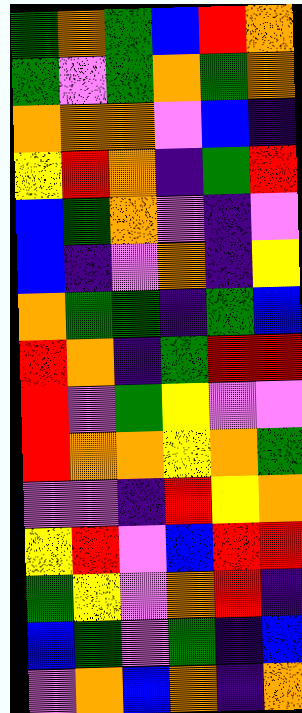[["green", "orange", "green", "blue", "red", "orange"], ["green", "violet", "green", "orange", "green", "orange"], ["orange", "orange", "orange", "violet", "blue", "indigo"], ["yellow", "red", "orange", "indigo", "green", "red"], ["blue", "green", "orange", "violet", "indigo", "violet"], ["blue", "indigo", "violet", "orange", "indigo", "yellow"], ["orange", "green", "green", "indigo", "green", "blue"], ["red", "orange", "indigo", "green", "red", "red"], ["red", "violet", "green", "yellow", "violet", "violet"], ["red", "orange", "orange", "yellow", "orange", "green"], ["violet", "violet", "indigo", "red", "yellow", "orange"], ["yellow", "red", "violet", "blue", "red", "red"], ["green", "yellow", "violet", "orange", "red", "indigo"], ["blue", "green", "violet", "green", "indigo", "blue"], ["violet", "orange", "blue", "orange", "indigo", "orange"]]